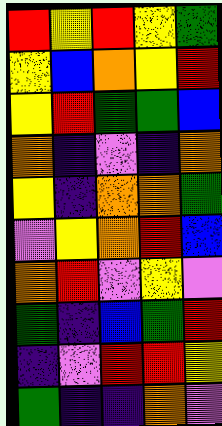[["red", "yellow", "red", "yellow", "green"], ["yellow", "blue", "orange", "yellow", "red"], ["yellow", "red", "green", "green", "blue"], ["orange", "indigo", "violet", "indigo", "orange"], ["yellow", "indigo", "orange", "orange", "green"], ["violet", "yellow", "orange", "red", "blue"], ["orange", "red", "violet", "yellow", "violet"], ["green", "indigo", "blue", "green", "red"], ["indigo", "violet", "red", "red", "yellow"], ["green", "indigo", "indigo", "orange", "violet"]]